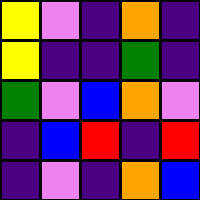[["yellow", "violet", "indigo", "orange", "indigo"], ["yellow", "indigo", "indigo", "green", "indigo"], ["green", "violet", "blue", "orange", "violet"], ["indigo", "blue", "red", "indigo", "red"], ["indigo", "violet", "indigo", "orange", "blue"]]